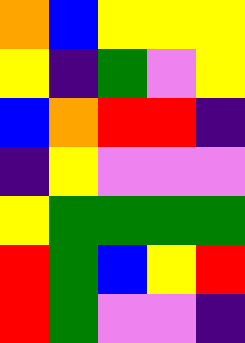[["orange", "blue", "yellow", "yellow", "yellow"], ["yellow", "indigo", "green", "violet", "yellow"], ["blue", "orange", "red", "red", "indigo"], ["indigo", "yellow", "violet", "violet", "violet"], ["yellow", "green", "green", "green", "green"], ["red", "green", "blue", "yellow", "red"], ["red", "green", "violet", "violet", "indigo"]]